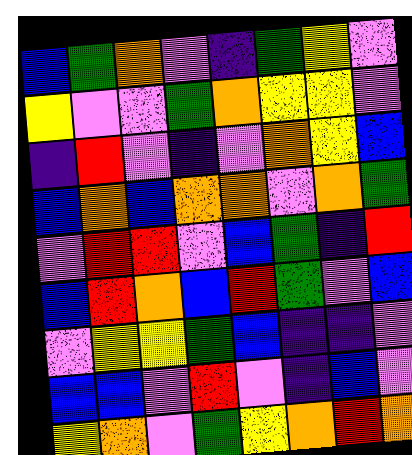[["blue", "green", "orange", "violet", "indigo", "green", "yellow", "violet"], ["yellow", "violet", "violet", "green", "orange", "yellow", "yellow", "violet"], ["indigo", "red", "violet", "indigo", "violet", "orange", "yellow", "blue"], ["blue", "orange", "blue", "orange", "orange", "violet", "orange", "green"], ["violet", "red", "red", "violet", "blue", "green", "indigo", "red"], ["blue", "red", "orange", "blue", "red", "green", "violet", "blue"], ["violet", "yellow", "yellow", "green", "blue", "indigo", "indigo", "violet"], ["blue", "blue", "violet", "red", "violet", "indigo", "blue", "violet"], ["yellow", "orange", "violet", "green", "yellow", "orange", "red", "orange"]]